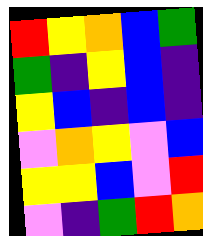[["red", "yellow", "orange", "blue", "green"], ["green", "indigo", "yellow", "blue", "indigo"], ["yellow", "blue", "indigo", "blue", "indigo"], ["violet", "orange", "yellow", "violet", "blue"], ["yellow", "yellow", "blue", "violet", "red"], ["violet", "indigo", "green", "red", "orange"]]